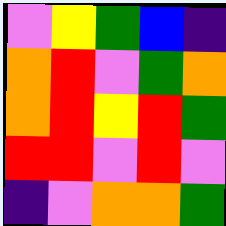[["violet", "yellow", "green", "blue", "indigo"], ["orange", "red", "violet", "green", "orange"], ["orange", "red", "yellow", "red", "green"], ["red", "red", "violet", "red", "violet"], ["indigo", "violet", "orange", "orange", "green"]]